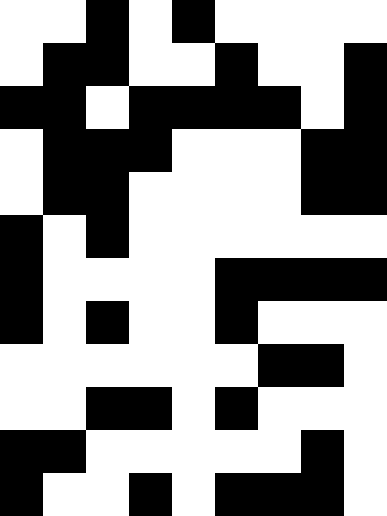[["white", "white", "black", "white", "black", "white", "white", "white", "white"], ["white", "black", "black", "white", "white", "black", "white", "white", "black"], ["black", "black", "white", "black", "black", "black", "black", "white", "black"], ["white", "black", "black", "black", "white", "white", "white", "black", "black"], ["white", "black", "black", "white", "white", "white", "white", "black", "black"], ["black", "white", "black", "white", "white", "white", "white", "white", "white"], ["black", "white", "white", "white", "white", "black", "black", "black", "black"], ["black", "white", "black", "white", "white", "black", "white", "white", "white"], ["white", "white", "white", "white", "white", "white", "black", "black", "white"], ["white", "white", "black", "black", "white", "black", "white", "white", "white"], ["black", "black", "white", "white", "white", "white", "white", "black", "white"], ["black", "white", "white", "black", "white", "black", "black", "black", "white"]]